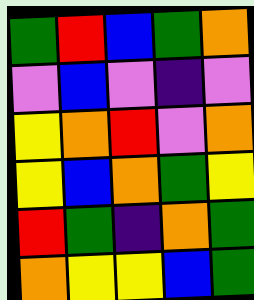[["green", "red", "blue", "green", "orange"], ["violet", "blue", "violet", "indigo", "violet"], ["yellow", "orange", "red", "violet", "orange"], ["yellow", "blue", "orange", "green", "yellow"], ["red", "green", "indigo", "orange", "green"], ["orange", "yellow", "yellow", "blue", "green"]]